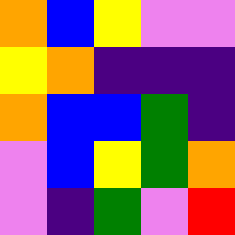[["orange", "blue", "yellow", "violet", "violet"], ["yellow", "orange", "indigo", "indigo", "indigo"], ["orange", "blue", "blue", "green", "indigo"], ["violet", "blue", "yellow", "green", "orange"], ["violet", "indigo", "green", "violet", "red"]]